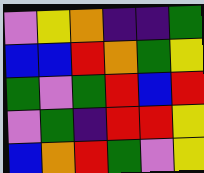[["violet", "yellow", "orange", "indigo", "indigo", "green"], ["blue", "blue", "red", "orange", "green", "yellow"], ["green", "violet", "green", "red", "blue", "red"], ["violet", "green", "indigo", "red", "red", "yellow"], ["blue", "orange", "red", "green", "violet", "yellow"]]